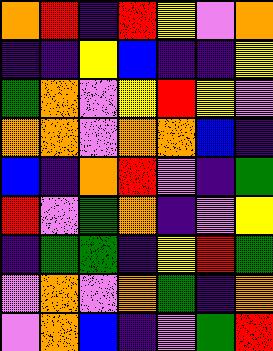[["orange", "red", "indigo", "red", "yellow", "violet", "orange"], ["indigo", "indigo", "yellow", "blue", "indigo", "indigo", "yellow"], ["green", "orange", "violet", "yellow", "red", "yellow", "violet"], ["orange", "orange", "violet", "orange", "orange", "blue", "indigo"], ["blue", "indigo", "orange", "red", "violet", "indigo", "green"], ["red", "violet", "green", "orange", "indigo", "violet", "yellow"], ["indigo", "green", "green", "indigo", "yellow", "red", "green"], ["violet", "orange", "violet", "orange", "green", "indigo", "orange"], ["violet", "orange", "blue", "indigo", "violet", "green", "red"]]